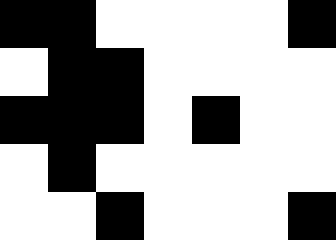[["black", "black", "white", "white", "white", "white", "black"], ["white", "black", "black", "white", "white", "white", "white"], ["black", "black", "black", "white", "black", "white", "white"], ["white", "black", "white", "white", "white", "white", "white"], ["white", "white", "black", "white", "white", "white", "black"]]